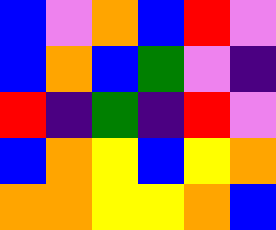[["blue", "violet", "orange", "blue", "red", "violet"], ["blue", "orange", "blue", "green", "violet", "indigo"], ["red", "indigo", "green", "indigo", "red", "violet"], ["blue", "orange", "yellow", "blue", "yellow", "orange"], ["orange", "orange", "yellow", "yellow", "orange", "blue"]]